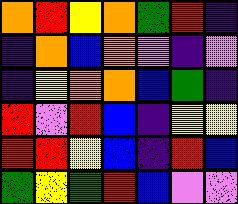[["orange", "red", "yellow", "orange", "green", "red", "indigo"], ["indigo", "orange", "blue", "orange", "violet", "indigo", "violet"], ["indigo", "yellow", "orange", "orange", "blue", "green", "indigo"], ["red", "violet", "red", "blue", "indigo", "yellow", "yellow"], ["red", "red", "yellow", "blue", "indigo", "red", "blue"], ["green", "yellow", "green", "red", "blue", "violet", "violet"]]